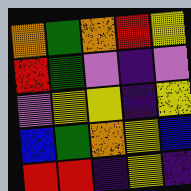[["orange", "green", "orange", "red", "yellow"], ["red", "green", "violet", "indigo", "violet"], ["violet", "yellow", "yellow", "indigo", "yellow"], ["blue", "green", "orange", "yellow", "blue"], ["red", "red", "indigo", "yellow", "indigo"]]